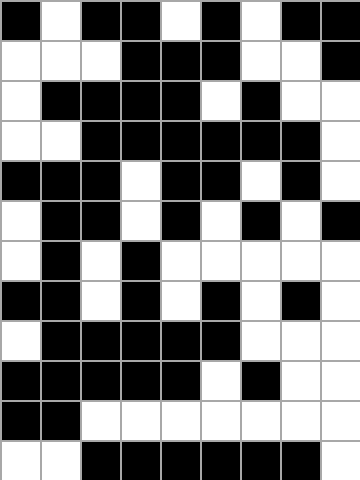[["black", "white", "black", "black", "white", "black", "white", "black", "black"], ["white", "white", "white", "black", "black", "black", "white", "white", "black"], ["white", "black", "black", "black", "black", "white", "black", "white", "white"], ["white", "white", "black", "black", "black", "black", "black", "black", "white"], ["black", "black", "black", "white", "black", "black", "white", "black", "white"], ["white", "black", "black", "white", "black", "white", "black", "white", "black"], ["white", "black", "white", "black", "white", "white", "white", "white", "white"], ["black", "black", "white", "black", "white", "black", "white", "black", "white"], ["white", "black", "black", "black", "black", "black", "white", "white", "white"], ["black", "black", "black", "black", "black", "white", "black", "white", "white"], ["black", "black", "white", "white", "white", "white", "white", "white", "white"], ["white", "white", "black", "black", "black", "black", "black", "black", "white"]]